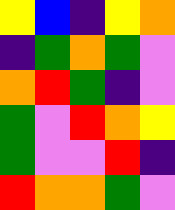[["yellow", "blue", "indigo", "yellow", "orange"], ["indigo", "green", "orange", "green", "violet"], ["orange", "red", "green", "indigo", "violet"], ["green", "violet", "red", "orange", "yellow"], ["green", "violet", "violet", "red", "indigo"], ["red", "orange", "orange", "green", "violet"]]